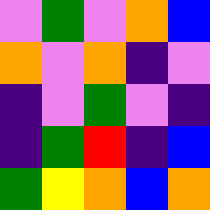[["violet", "green", "violet", "orange", "blue"], ["orange", "violet", "orange", "indigo", "violet"], ["indigo", "violet", "green", "violet", "indigo"], ["indigo", "green", "red", "indigo", "blue"], ["green", "yellow", "orange", "blue", "orange"]]